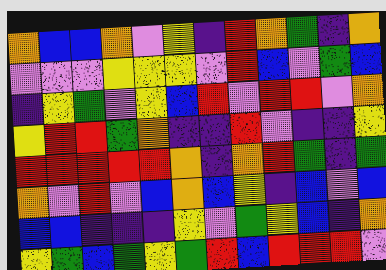[["orange", "blue", "blue", "orange", "violet", "yellow", "indigo", "red", "orange", "green", "indigo", "orange"], ["violet", "violet", "violet", "yellow", "yellow", "yellow", "violet", "red", "blue", "violet", "green", "blue"], ["indigo", "yellow", "green", "violet", "yellow", "blue", "red", "violet", "red", "red", "violet", "orange"], ["yellow", "red", "red", "green", "orange", "indigo", "indigo", "red", "violet", "indigo", "indigo", "yellow"], ["red", "red", "red", "red", "red", "orange", "indigo", "orange", "red", "green", "indigo", "green"], ["orange", "violet", "red", "violet", "blue", "orange", "blue", "yellow", "indigo", "blue", "violet", "blue"], ["blue", "blue", "indigo", "indigo", "indigo", "yellow", "violet", "green", "yellow", "blue", "indigo", "orange"], ["yellow", "green", "blue", "green", "yellow", "green", "red", "blue", "red", "red", "red", "violet"]]